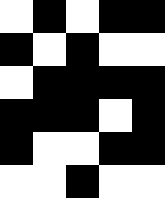[["white", "black", "white", "black", "black"], ["black", "white", "black", "white", "white"], ["white", "black", "black", "black", "black"], ["black", "black", "black", "white", "black"], ["black", "white", "white", "black", "black"], ["white", "white", "black", "white", "white"]]